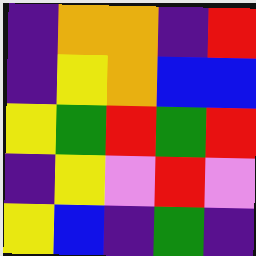[["indigo", "orange", "orange", "indigo", "red"], ["indigo", "yellow", "orange", "blue", "blue"], ["yellow", "green", "red", "green", "red"], ["indigo", "yellow", "violet", "red", "violet"], ["yellow", "blue", "indigo", "green", "indigo"]]